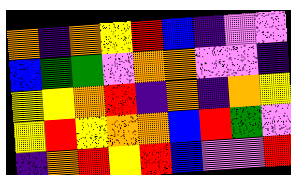[["orange", "indigo", "orange", "yellow", "red", "blue", "indigo", "violet", "violet"], ["blue", "green", "green", "violet", "orange", "orange", "violet", "violet", "indigo"], ["yellow", "yellow", "orange", "red", "indigo", "orange", "indigo", "orange", "yellow"], ["yellow", "red", "yellow", "orange", "orange", "blue", "red", "green", "violet"], ["indigo", "orange", "red", "yellow", "red", "blue", "violet", "violet", "red"]]